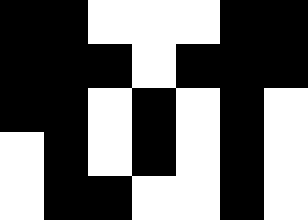[["black", "black", "white", "white", "white", "black", "black"], ["black", "black", "black", "white", "black", "black", "black"], ["black", "black", "white", "black", "white", "black", "white"], ["white", "black", "white", "black", "white", "black", "white"], ["white", "black", "black", "white", "white", "black", "white"]]